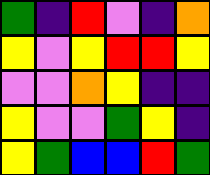[["green", "indigo", "red", "violet", "indigo", "orange"], ["yellow", "violet", "yellow", "red", "red", "yellow"], ["violet", "violet", "orange", "yellow", "indigo", "indigo"], ["yellow", "violet", "violet", "green", "yellow", "indigo"], ["yellow", "green", "blue", "blue", "red", "green"]]